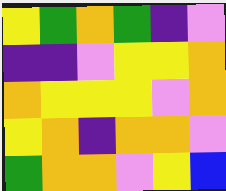[["yellow", "green", "orange", "green", "indigo", "violet"], ["indigo", "indigo", "violet", "yellow", "yellow", "orange"], ["orange", "yellow", "yellow", "yellow", "violet", "orange"], ["yellow", "orange", "indigo", "orange", "orange", "violet"], ["green", "orange", "orange", "violet", "yellow", "blue"]]